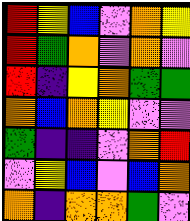[["red", "yellow", "blue", "violet", "orange", "yellow"], ["red", "green", "orange", "violet", "orange", "violet"], ["red", "indigo", "yellow", "orange", "green", "green"], ["orange", "blue", "orange", "yellow", "violet", "violet"], ["green", "indigo", "indigo", "violet", "orange", "red"], ["violet", "yellow", "blue", "violet", "blue", "orange"], ["orange", "indigo", "orange", "orange", "green", "violet"]]